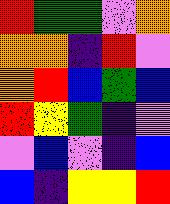[["red", "green", "green", "violet", "orange"], ["orange", "orange", "indigo", "red", "violet"], ["orange", "red", "blue", "green", "blue"], ["red", "yellow", "green", "indigo", "violet"], ["violet", "blue", "violet", "indigo", "blue"], ["blue", "indigo", "yellow", "yellow", "red"]]